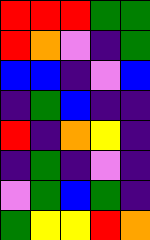[["red", "red", "red", "green", "green"], ["red", "orange", "violet", "indigo", "green"], ["blue", "blue", "indigo", "violet", "blue"], ["indigo", "green", "blue", "indigo", "indigo"], ["red", "indigo", "orange", "yellow", "indigo"], ["indigo", "green", "indigo", "violet", "indigo"], ["violet", "green", "blue", "green", "indigo"], ["green", "yellow", "yellow", "red", "orange"]]